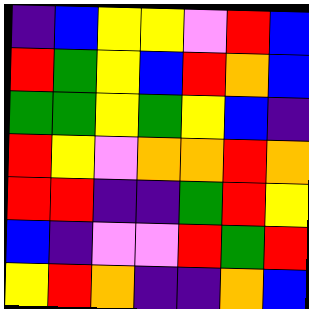[["indigo", "blue", "yellow", "yellow", "violet", "red", "blue"], ["red", "green", "yellow", "blue", "red", "orange", "blue"], ["green", "green", "yellow", "green", "yellow", "blue", "indigo"], ["red", "yellow", "violet", "orange", "orange", "red", "orange"], ["red", "red", "indigo", "indigo", "green", "red", "yellow"], ["blue", "indigo", "violet", "violet", "red", "green", "red"], ["yellow", "red", "orange", "indigo", "indigo", "orange", "blue"]]